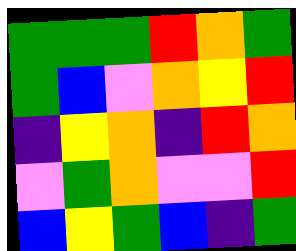[["green", "green", "green", "red", "orange", "green"], ["green", "blue", "violet", "orange", "yellow", "red"], ["indigo", "yellow", "orange", "indigo", "red", "orange"], ["violet", "green", "orange", "violet", "violet", "red"], ["blue", "yellow", "green", "blue", "indigo", "green"]]